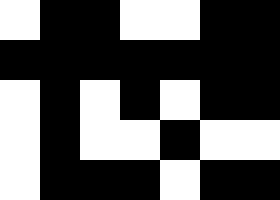[["white", "black", "black", "white", "white", "black", "black"], ["black", "black", "black", "black", "black", "black", "black"], ["white", "black", "white", "black", "white", "black", "black"], ["white", "black", "white", "white", "black", "white", "white"], ["white", "black", "black", "black", "white", "black", "black"]]